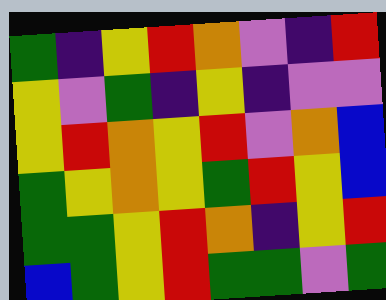[["green", "indigo", "yellow", "red", "orange", "violet", "indigo", "red"], ["yellow", "violet", "green", "indigo", "yellow", "indigo", "violet", "violet"], ["yellow", "red", "orange", "yellow", "red", "violet", "orange", "blue"], ["green", "yellow", "orange", "yellow", "green", "red", "yellow", "blue"], ["green", "green", "yellow", "red", "orange", "indigo", "yellow", "red"], ["blue", "green", "yellow", "red", "green", "green", "violet", "green"]]